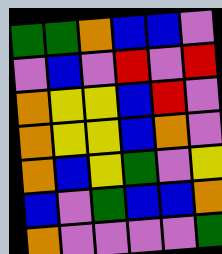[["green", "green", "orange", "blue", "blue", "violet"], ["violet", "blue", "violet", "red", "violet", "red"], ["orange", "yellow", "yellow", "blue", "red", "violet"], ["orange", "yellow", "yellow", "blue", "orange", "violet"], ["orange", "blue", "yellow", "green", "violet", "yellow"], ["blue", "violet", "green", "blue", "blue", "orange"], ["orange", "violet", "violet", "violet", "violet", "green"]]